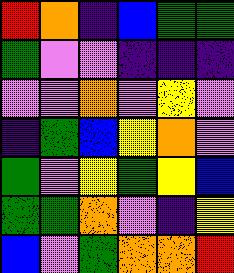[["red", "orange", "indigo", "blue", "green", "green"], ["green", "violet", "violet", "indigo", "indigo", "indigo"], ["violet", "violet", "orange", "violet", "yellow", "violet"], ["indigo", "green", "blue", "yellow", "orange", "violet"], ["green", "violet", "yellow", "green", "yellow", "blue"], ["green", "green", "orange", "violet", "indigo", "yellow"], ["blue", "violet", "green", "orange", "orange", "red"]]